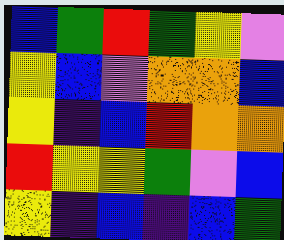[["blue", "green", "red", "green", "yellow", "violet"], ["yellow", "blue", "violet", "orange", "orange", "blue"], ["yellow", "indigo", "blue", "red", "orange", "orange"], ["red", "yellow", "yellow", "green", "violet", "blue"], ["yellow", "indigo", "blue", "indigo", "blue", "green"]]